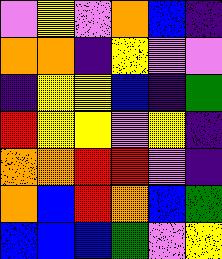[["violet", "yellow", "violet", "orange", "blue", "indigo"], ["orange", "orange", "indigo", "yellow", "violet", "violet"], ["indigo", "yellow", "yellow", "blue", "indigo", "green"], ["red", "yellow", "yellow", "violet", "yellow", "indigo"], ["orange", "orange", "red", "red", "violet", "indigo"], ["orange", "blue", "red", "orange", "blue", "green"], ["blue", "blue", "blue", "green", "violet", "yellow"]]